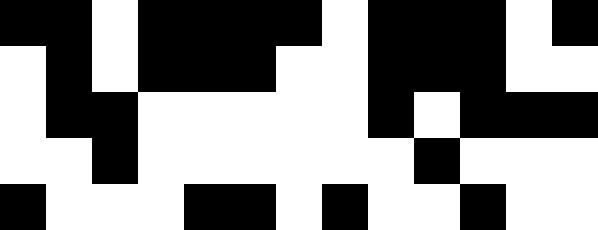[["black", "black", "white", "black", "black", "black", "black", "white", "black", "black", "black", "white", "black"], ["white", "black", "white", "black", "black", "black", "white", "white", "black", "black", "black", "white", "white"], ["white", "black", "black", "white", "white", "white", "white", "white", "black", "white", "black", "black", "black"], ["white", "white", "black", "white", "white", "white", "white", "white", "white", "black", "white", "white", "white"], ["black", "white", "white", "white", "black", "black", "white", "black", "white", "white", "black", "white", "white"]]